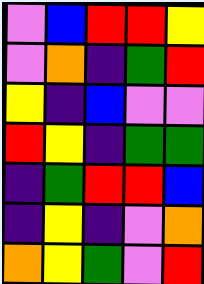[["violet", "blue", "red", "red", "yellow"], ["violet", "orange", "indigo", "green", "red"], ["yellow", "indigo", "blue", "violet", "violet"], ["red", "yellow", "indigo", "green", "green"], ["indigo", "green", "red", "red", "blue"], ["indigo", "yellow", "indigo", "violet", "orange"], ["orange", "yellow", "green", "violet", "red"]]